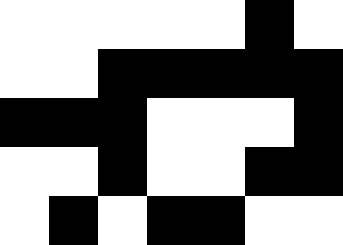[["white", "white", "white", "white", "white", "black", "white"], ["white", "white", "black", "black", "black", "black", "black"], ["black", "black", "black", "white", "white", "white", "black"], ["white", "white", "black", "white", "white", "black", "black"], ["white", "black", "white", "black", "black", "white", "white"]]